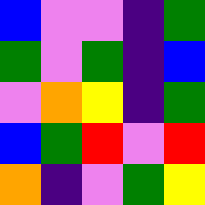[["blue", "violet", "violet", "indigo", "green"], ["green", "violet", "green", "indigo", "blue"], ["violet", "orange", "yellow", "indigo", "green"], ["blue", "green", "red", "violet", "red"], ["orange", "indigo", "violet", "green", "yellow"]]